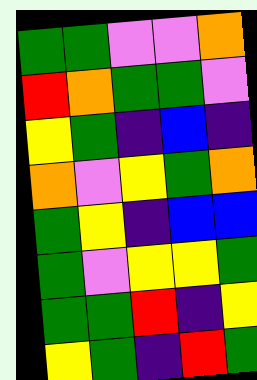[["green", "green", "violet", "violet", "orange"], ["red", "orange", "green", "green", "violet"], ["yellow", "green", "indigo", "blue", "indigo"], ["orange", "violet", "yellow", "green", "orange"], ["green", "yellow", "indigo", "blue", "blue"], ["green", "violet", "yellow", "yellow", "green"], ["green", "green", "red", "indigo", "yellow"], ["yellow", "green", "indigo", "red", "green"]]